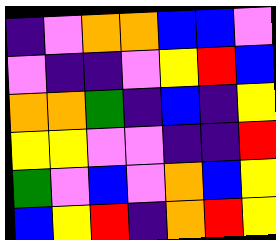[["indigo", "violet", "orange", "orange", "blue", "blue", "violet"], ["violet", "indigo", "indigo", "violet", "yellow", "red", "blue"], ["orange", "orange", "green", "indigo", "blue", "indigo", "yellow"], ["yellow", "yellow", "violet", "violet", "indigo", "indigo", "red"], ["green", "violet", "blue", "violet", "orange", "blue", "yellow"], ["blue", "yellow", "red", "indigo", "orange", "red", "yellow"]]